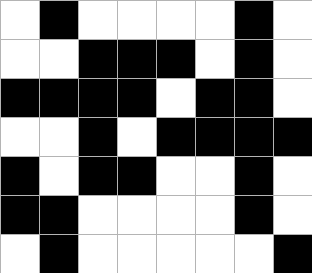[["white", "black", "white", "white", "white", "white", "black", "white"], ["white", "white", "black", "black", "black", "white", "black", "white"], ["black", "black", "black", "black", "white", "black", "black", "white"], ["white", "white", "black", "white", "black", "black", "black", "black"], ["black", "white", "black", "black", "white", "white", "black", "white"], ["black", "black", "white", "white", "white", "white", "black", "white"], ["white", "black", "white", "white", "white", "white", "white", "black"]]